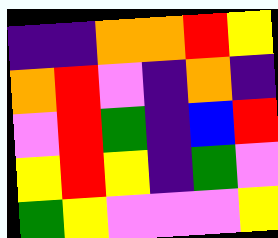[["indigo", "indigo", "orange", "orange", "red", "yellow"], ["orange", "red", "violet", "indigo", "orange", "indigo"], ["violet", "red", "green", "indigo", "blue", "red"], ["yellow", "red", "yellow", "indigo", "green", "violet"], ["green", "yellow", "violet", "violet", "violet", "yellow"]]